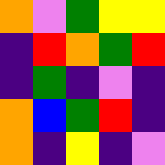[["orange", "violet", "green", "yellow", "yellow"], ["indigo", "red", "orange", "green", "red"], ["indigo", "green", "indigo", "violet", "indigo"], ["orange", "blue", "green", "red", "indigo"], ["orange", "indigo", "yellow", "indigo", "violet"]]